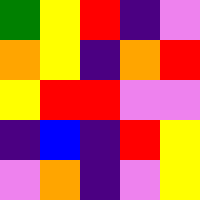[["green", "yellow", "red", "indigo", "violet"], ["orange", "yellow", "indigo", "orange", "red"], ["yellow", "red", "red", "violet", "violet"], ["indigo", "blue", "indigo", "red", "yellow"], ["violet", "orange", "indigo", "violet", "yellow"]]